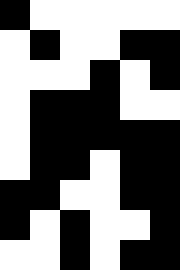[["black", "white", "white", "white", "white", "white"], ["white", "black", "white", "white", "black", "black"], ["white", "white", "white", "black", "white", "black"], ["white", "black", "black", "black", "white", "white"], ["white", "black", "black", "black", "black", "black"], ["white", "black", "black", "white", "black", "black"], ["black", "black", "white", "white", "black", "black"], ["black", "white", "black", "white", "white", "black"], ["white", "white", "black", "white", "black", "black"]]